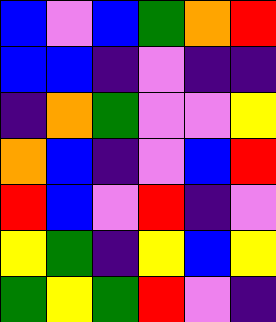[["blue", "violet", "blue", "green", "orange", "red"], ["blue", "blue", "indigo", "violet", "indigo", "indigo"], ["indigo", "orange", "green", "violet", "violet", "yellow"], ["orange", "blue", "indigo", "violet", "blue", "red"], ["red", "blue", "violet", "red", "indigo", "violet"], ["yellow", "green", "indigo", "yellow", "blue", "yellow"], ["green", "yellow", "green", "red", "violet", "indigo"]]